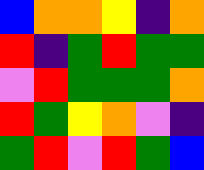[["blue", "orange", "orange", "yellow", "indigo", "orange"], ["red", "indigo", "green", "red", "green", "green"], ["violet", "red", "green", "green", "green", "orange"], ["red", "green", "yellow", "orange", "violet", "indigo"], ["green", "red", "violet", "red", "green", "blue"]]